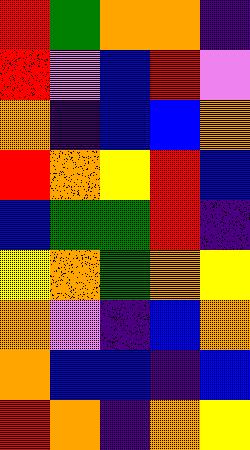[["red", "green", "orange", "orange", "indigo"], ["red", "violet", "blue", "red", "violet"], ["orange", "indigo", "blue", "blue", "orange"], ["red", "orange", "yellow", "red", "blue"], ["blue", "green", "green", "red", "indigo"], ["yellow", "orange", "green", "orange", "yellow"], ["orange", "violet", "indigo", "blue", "orange"], ["orange", "blue", "blue", "indigo", "blue"], ["red", "orange", "indigo", "orange", "yellow"]]